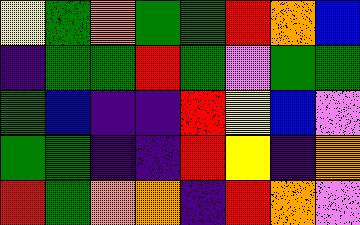[["yellow", "green", "orange", "green", "green", "red", "orange", "blue"], ["indigo", "green", "green", "red", "green", "violet", "green", "green"], ["green", "blue", "indigo", "indigo", "red", "yellow", "blue", "violet"], ["green", "green", "indigo", "indigo", "red", "yellow", "indigo", "orange"], ["red", "green", "orange", "orange", "indigo", "red", "orange", "violet"]]